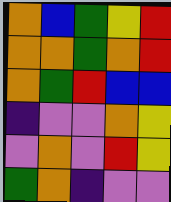[["orange", "blue", "green", "yellow", "red"], ["orange", "orange", "green", "orange", "red"], ["orange", "green", "red", "blue", "blue"], ["indigo", "violet", "violet", "orange", "yellow"], ["violet", "orange", "violet", "red", "yellow"], ["green", "orange", "indigo", "violet", "violet"]]